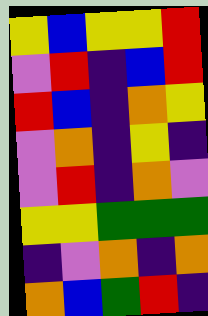[["yellow", "blue", "yellow", "yellow", "red"], ["violet", "red", "indigo", "blue", "red"], ["red", "blue", "indigo", "orange", "yellow"], ["violet", "orange", "indigo", "yellow", "indigo"], ["violet", "red", "indigo", "orange", "violet"], ["yellow", "yellow", "green", "green", "green"], ["indigo", "violet", "orange", "indigo", "orange"], ["orange", "blue", "green", "red", "indigo"]]